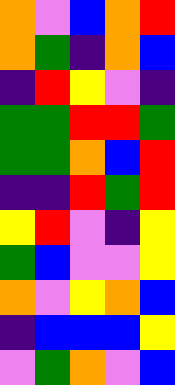[["orange", "violet", "blue", "orange", "red"], ["orange", "green", "indigo", "orange", "blue"], ["indigo", "red", "yellow", "violet", "indigo"], ["green", "green", "red", "red", "green"], ["green", "green", "orange", "blue", "red"], ["indigo", "indigo", "red", "green", "red"], ["yellow", "red", "violet", "indigo", "yellow"], ["green", "blue", "violet", "violet", "yellow"], ["orange", "violet", "yellow", "orange", "blue"], ["indigo", "blue", "blue", "blue", "yellow"], ["violet", "green", "orange", "violet", "blue"]]